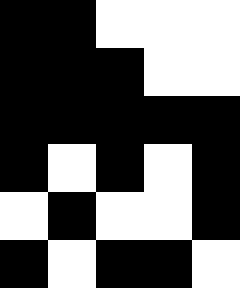[["black", "black", "white", "white", "white"], ["black", "black", "black", "white", "white"], ["black", "black", "black", "black", "black"], ["black", "white", "black", "white", "black"], ["white", "black", "white", "white", "black"], ["black", "white", "black", "black", "white"]]